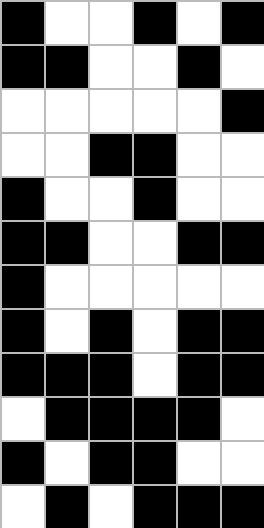[["black", "white", "white", "black", "white", "black"], ["black", "black", "white", "white", "black", "white"], ["white", "white", "white", "white", "white", "black"], ["white", "white", "black", "black", "white", "white"], ["black", "white", "white", "black", "white", "white"], ["black", "black", "white", "white", "black", "black"], ["black", "white", "white", "white", "white", "white"], ["black", "white", "black", "white", "black", "black"], ["black", "black", "black", "white", "black", "black"], ["white", "black", "black", "black", "black", "white"], ["black", "white", "black", "black", "white", "white"], ["white", "black", "white", "black", "black", "black"]]